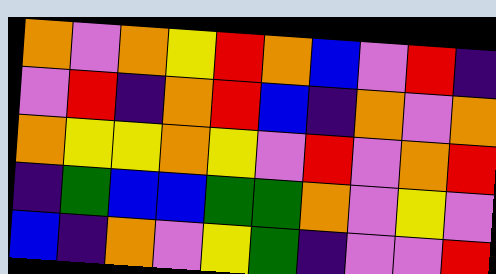[["orange", "violet", "orange", "yellow", "red", "orange", "blue", "violet", "red", "indigo"], ["violet", "red", "indigo", "orange", "red", "blue", "indigo", "orange", "violet", "orange"], ["orange", "yellow", "yellow", "orange", "yellow", "violet", "red", "violet", "orange", "red"], ["indigo", "green", "blue", "blue", "green", "green", "orange", "violet", "yellow", "violet"], ["blue", "indigo", "orange", "violet", "yellow", "green", "indigo", "violet", "violet", "red"]]